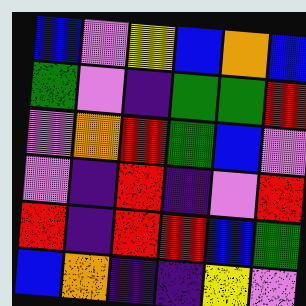[["blue", "violet", "yellow", "blue", "orange", "blue"], ["green", "violet", "indigo", "green", "green", "red"], ["violet", "orange", "red", "green", "blue", "violet"], ["violet", "indigo", "red", "indigo", "violet", "red"], ["red", "indigo", "red", "red", "blue", "green"], ["blue", "orange", "indigo", "indigo", "yellow", "violet"]]